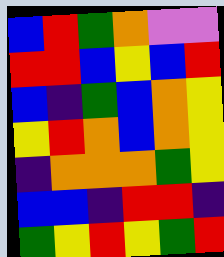[["blue", "red", "green", "orange", "violet", "violet"], ["red", "red", "blue", "yellow", "blue", "red"], ["blue", "indigo", "green", "blue", "orange", "yellow"], ["yellow", "red", "orange", "blue", "orange", "yellow"], ["indigo", "orange", "orange", "orange", "green", "yellow"], ["blue", "blue", "indigo", "red", "red", "indigo"], ["green", "yellow", "red", "yellow", "green", "red"]]